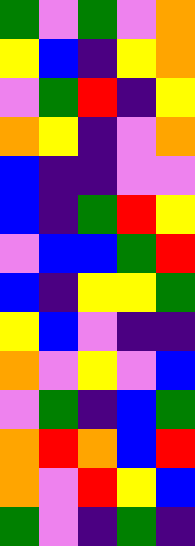[["green", "violet", "green", "violet", "orange"], ["yellow", "blue", "indigo", "yellow", "orange"], ["violet", "green", "red", "indigo", "yellow"], ["orange", "yellow", "indigo", "violet", "orange"], ["blue", "indigo", "indigo", "violet", "violet"], ["blue", "indigo", "green", "red", "yellow"], ["violet", "blue", "blue", "green", "red"], ["blue", "indigo", "yellow", "yellow", "green"], ["yellow", "blue", "violet", "indigo", "indigo"], ["orange", "violet", "yellow", "violet", "blue"], ["violet", "green", "indigo", "blue", "green"], ["orange", "red", "orange", "blue", "red"], ["orange", "violet", "red", "yellow", "blue"], ["green", "violet", "indigo", "green", "indigo"]]